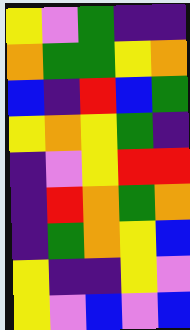[["yellow", "violet", "green", "indigo", "indigo"], ["orange", "green", "green", "yellow", "orange"], ["blue", "indigo", "red", "blue", "green"], ["yellow", "orange", "yellow", "green", "indigo"], ["indigo", "violet", "yellow", "red", "red"], ["indigo", "red", "orange", "green", "orange"], ["indigo", "green", "orange", "yellow", "blue"], ["yellow", "indigo", "indigo", "yellow", "violet"], ["yellow", "violet", "blue", "violet", "blue"]]